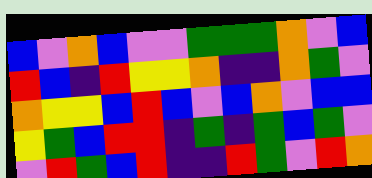[["blue", "violet", "orange", "blue", "violet", "violet", "green", "green", "green", "orange", "violet", "blue"], ["red", "blue", "indigo", "red", "yellow", "yellow", "orange", "indigo", "indigo", "orange", "green", "violet"], ["orange", "yellow", "yellow", "blue", "red", "blue", "violet", "blue", "orange", "violet", "blue", "blue"], ["yellow", "green", "blue", "red", "red", "indigo", "green", "indigo", "green", "blue", "green", "violet"], ["violet", "red", "green", "blue", "red", "indigo", "indigo", "red", "green", "violet", "red", "orange"]]